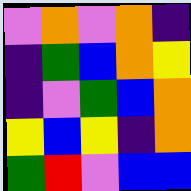[["violet", "orange", "violet", "orange", "indigo"], ["indigo", "green", "blue", "orange", "yellow"], ["indigo", "violet", "green", "blue", "orange"], ["yellow", "blue", "yellow", "indigo", "orange"], ["green", "red", "violet", "blue", "blue"]]